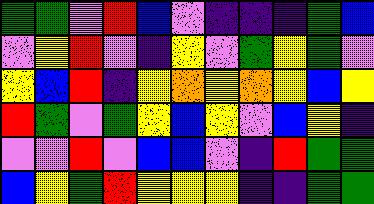[["green", "green", "violet", "red", "blue", "violet", "indigo", "indigo", "indigo", "green", "blue"], ["violet", "yellow", "red", "violet", "indigo", "yellow", "violet", "green", "yellow", "green", "violet"], ["yellow", "blue", "red", "indigo", "yellow", "orange", "yellow", "orange", "yellow", "blue", "yellow"], ["red", "green", "violet", "green", "yellow", "blue", "yellow", "violet", "blue", "yellow", "indigo"], ["violet", "violet", "red", "violet", "blue", "blue", "violet", "indigo", "red", "green", "green"], ["blue", "yellow", "green", "red", "yellow", "yellow", "yellow", "indigo", "indigo", "green", "green"]]